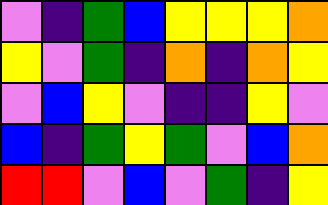[["violet", "indigo", "green", "blue", "yellow", "yellow", "yellow", "orange"], ["yellow", "violet", "green", "indigo", "orange", "indigo", "orange", "yellow"], ["violet", "blue", "yellow", "violet", "indigo", "indigo", "yellow", "violet"], ["blue", "indigo", "green", "yellow", "green", "violet", "blue", "orange"], ["red", "red", "violet", "blue", "violet", "green", "indigo", "yellow"]]